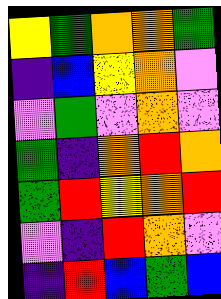[["yellow", "green", "orange", "orange", "green"], ["indigo", "blue", "yellow", "orange", "violet"], ["violet", "green", "violet", "orange", "violet"], ["green", "indigo", "orange", "red", "orange"], ["green", "red", "yellow", "orange", "red"], ["violet", "indigo", "red", "orange", "violet"], ["indigo", "red", "blue", "green", "blue"]]